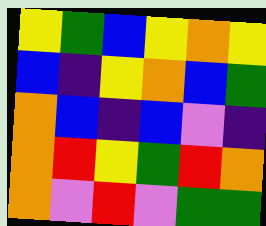[["yellow", "green", "blue", "yellow", "orange", "yellow"], ["blue", "indigo", "yellow", "orange", "blue", "green"], ["orange", "blue", "indigo", "blue", "violet", "indigo"], ["orange", "red", "yellow", "green", "red", "orange"], ["orange", "violet", "red", "violet", "green", "green"]]